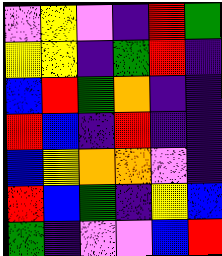[["violet", "yellow", "violet", "indigo", "red", "green"], ["yellow", "yellow", "indigo", "green", "red", "indigo"], ["blue", "red", "green", "orange", "indigo", "indigo"], ["red", "blue", "indigo", "red", "indigo", "indigo"], ["blue", "yellow", "orange", "orange", "violet", "indigo"], ["red", "blue", "green", "indigo", "yellow", "blue"], ["green", "indigo", "violet", "violet", "blue", "red"]]